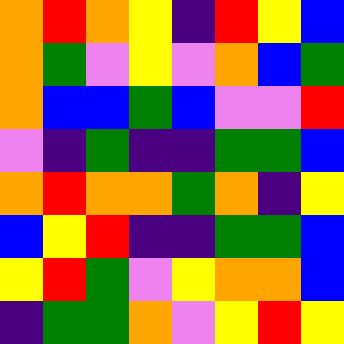[["orange", "red", "orange", "yellow", "indigo", "red", "yellow", "blue"], ["orange", "green", "violet", "yellow", "violet", "orange", "blue", "green"], ["orange", "blue", "blue", "green", "blue", "violet", "violet", "red"], ["violet", "indigo", "green", "indigo", "indigo", "green", "green", "blue"], ["orange", "red", "orange", "orange", "green", "orange", "indigo", "yellow"], ["blue", "yellow", "red", "indigo", "indigo", "green", "green", "blue"], ["yellow", "red", "green", "violet", "yellow", "orange", "orange", "blue"], ["indigo", "green", "green", "orange", "violet", "yellow", "red", "yellow"]]